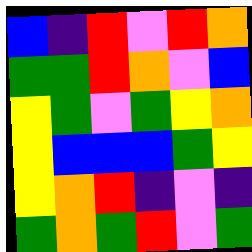[["blue", "indigo", "red", "violet", "red", "orange"], ["green", "green", "red", "orange", "violet", "blue"], ["yellow", "green", "violet", "green", "yellow", "orange"], ["yellow", "blue", "blue", "blue", "green", "yellow"], ["yellow", "orange", "red", "indigo", "violet", "indigo"], ["green", "orange", "green", "red", "violet", "green"]]